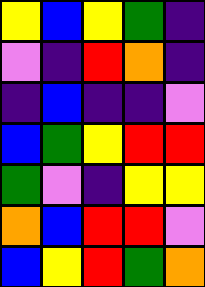[["yellow", "blue", "yellow", "green", "indigo"], ["violet", "indigo", "red", "orange", "indigo"], ["indigo", "blue", "indigo", "indigo", "violet"], ["blue", "green", "yellow", "red", "red"], ["green", "violet", "indigo", "yellow", "yellow"], ["orange", "blue", "red", "red", "violet"], ["blue", "yellow", "red", "green", "orange"]]